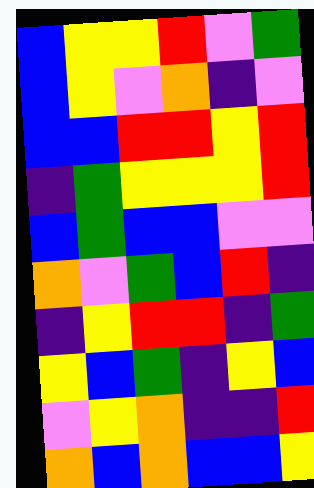[["blue", "yellow", "yellow", "red", "violet", "green"], ["blue", "yellow", "violet", "orange", "indigo", "violet"], ["blue", "blue", "red", "red", "yellow", "red"], ["indigo", "green", "yellow", "yellow", "yellow", "red"], ["blue", "green", "blue", "blue", "violet", "violet"], ["orange", "violet", "green", "blue", "red", "indigo"], ["indigo", "yellow", "red", "red", "indigo", "green"], ["yellow", "blue", "green", "indigo", "yellow", "blue"], ["violet", "yellow", "orange", "indigo", "indigo", "red"], ["orange", "blue", "orange", "blue", "blue", "yellow"]]